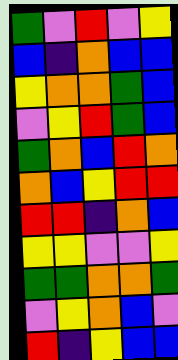[["green", "violet", "red", "violet", "yellow"], ["blue", "indigo", "orange", "blue", "blue"], ["yellow", "orange", "orange", "green", "blue"], ["violet", "yellow", "red", "green", "blue"], ["green", "orange", "blue", "red", "orange"], ["orange", "blue", "yellow", "red", "red"], ["red", "red", "indigo", "orange", "blue"], ["yellow", "yellow", "violet", "violet", "yellow"], ["green", "green", "orange", "orange", "green"], ["violet", "yellow", "orange", "blue", "violet"], ["red", "indigo", "yellow", "blue", "blue"]]